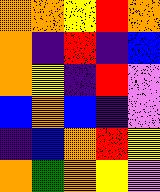[["orange", "orange", "yellow", "red", "orange"], ["orange", "indigo", "red", "indigo", "blue"], ["orange", "yellow", "indigo", "red", "violet"], ["blue", "orange", "blue", "indigo", "violet"], ["indigo", "blue", "orange", "red", "yellow"], ["orange", "green", "orange", "yellow", "violet"]]